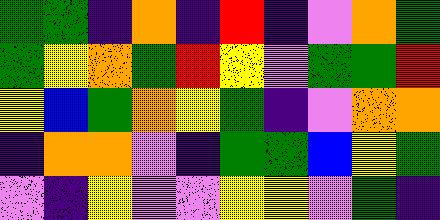[["green", "green", "indigo", "orange", "indigo", "red", "indigo", "violet", "orange", "green"], ["green", "yellow", "orange", "green", "red", "yellow", "violet", "green", "green", "red"], ["yellow", "blue", "green", "orange", "yellow", "green", "indigo", "violet", "orange", "orange"], ["indigo", "orange", "orange", "violet", "indigo", "green", "green", "blue", "yellow", "green"], ["violet", "indigo", "yellow", "violet", "violet", "yellow", "yellow", "violet", "green", "indigo"]]